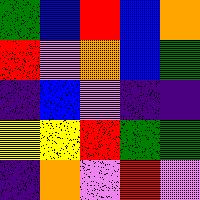[["green", "blue", "red", "blue", "orange"], ["red", "violet", "orange", "blue", "green"], ["indigo", "blue", "violet", "indigo", "indigo"], ["yellow", "yellow", "red", "green", "green"], ["indigo", "orange", "violet", "red", "violet"]]